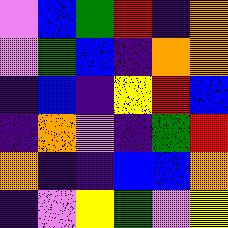[["violet", "blue", "green", "red", "indigo", "orange"], ["violet", "green", "blue", "indigo", "orange", "orange"], ["indigo", "blue", "indigo", "yellow", "red", "blue"], ["indigo", "orange", "violet", "indigo", "green", "red"], ["orange", "indigo", "indigo", "blue", "blue", "orange"], ["indigo", "violet", "yellow", "green", "violet", "yellow"]]